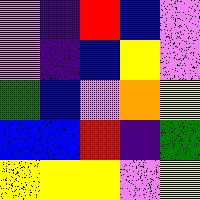[["violet", "indigo", "red", "blue", "violet"], ["violet", "indigo", "blue", "yellow", "violet"], ["green", "blue", "violet", "orange", "yellow"], ["blue", "blue", "red", "indigo", "green"], ["yellow", "yellow", "yellow", "violet", "yellow"]]